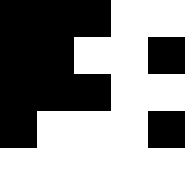[["black", "black", "black", "white", "white"], ["black", "black", "white", "white", "black"], ["black", "black", "black", "white", "white"], ["black", "white", "white", "white", "black"], ["white", "white", "white", "white", "white"]]